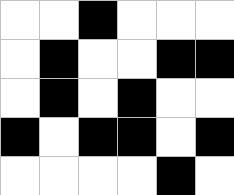[["white", "white", "black", "white", "white", "white"], ["white", "black", "white", "white", "black", "black"], ["white", "black", "white", "black", "white", "white"], ["black", "white", "black", "black", "white", "black"], ["white", "white", "white", "white", "black", "white"]]